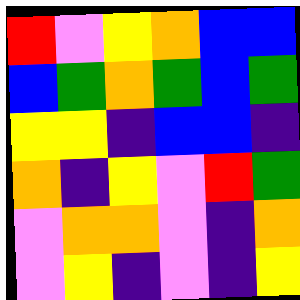[["red", "violet", "yellow", "orange", "blue", "blue"], ["blue", "green", "orange", "green", "blue", "green"], ["yellow", "yellow", "indigo", "blue", "blue", "indigo"], ["orange", "indigo", "yellow", "violet", "red", "green"], ["violet", "orange", "orange", "violet", "indigo", "orange"], ["violet", "yellow", "indigo", "violet", "indigo", "yellow"]]